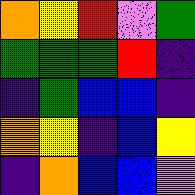[["orange", "yellow", "red", "violet", "green"], ["green", "green", "green", "red", "indigo"], ["indigo", "green", "blue", "blue", "indigo"], ["orange", "yellow", "indigo", "blue", "yellow"], ["indigo", "orange", "blue", "blue", "violet"]]